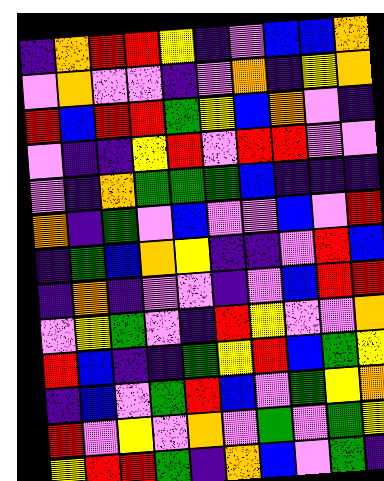[["indigo", "orange", "red", "red", "yellow", "indigo", "violet", "blue", "blue", "orange"], ["violet", "orange", "violet", "violet", "indigo", "violet", "orange", "indigo", "yellow", "orange"], ["red", "blue", "red", "red", "green", "yellow", "blue", "orange", "violet", "indigo"], ["violet", "indigo", "indigo", "yellow", "red", "violet", "red", "red", "violet", "violet"], ["violet", "indigo", "orange", "green", "green", "green", "blue", "indigo", "indigo", "indigo"], ["orange", "indigo", "green", "violet", "blue", "violet", "violet", "blue", "violet", "red"], ["indigo", "green", "blue", "orange", "yellow", "indigo", "indigo", "violet", "red", "blue"], ["indigo", "orange", "indigo", "violet", "violet", "indigo", "violet", "blue", "red", "red"], ["violet", "yellow", "green", "violet", "indigo", "red", "yellow", "violet", "violet", "orange"], ["red", "blue", "indigo", "indigo", "green", "yellow", "red", "blue", "green", "yellow"], ["indigo", "blue", "violet", "green", "red", "blue", "violet", "green", "yellow", "orange"], ["red", "violet", "yellow", "violet", "orange", "violet", "green", "violet", "green", "yellow"], ["yellow", "red", "red", "green", "indigo", "orange", "blue", "violet", "green", "indigo"]]